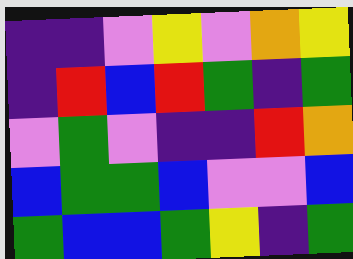[["indigo", "indigo", "violet", "yellow", "violet", "orange", "yellow"], ["indigo", "red", "blue", "red", "green", "indigo", "green"], ["violet", "green", "violet", "indigo", "indigo", "red", "orange"], ["blue", "green", "green", "blue", "violet", "violet", "blue"], ["green", "blue", "blue", "green", "yellow", "indigo", "green"]]